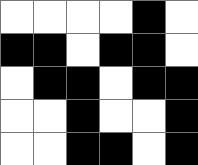[["white", "white", "white", "white", "black", "white"], ["black", "black", "white", "black", "black", "white"], ["white", "black", "black", "white", "black", "black"], ["white", "white", "black", "white", "white", "black"], ["white", "white", "black", "black", "white", "black"]]